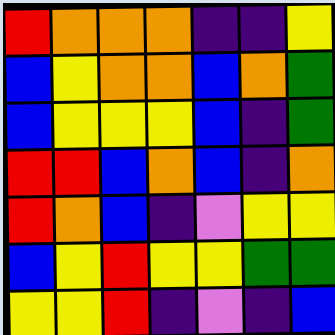[["red", "orange", "orange", "orange", "indigo", "indigo", "yellow"], ["blue", "yellow", "orange", "orange", "blue", "orange", "green"], ["blue", "yellow", "yellow", "yellow", "blue", "indigo", "green"], ["red", "red", "blue", "orange", "blue", "indigo", "orange"], ["red", "orange", "blue", "indigo", "violet", "yellow", "yellow"], ["blue", "yellow", "red", "yellow", "yellow", "green", "green"], ["yellow", "yellow", "red", "indigo", "violet", "indigo", "blue"]]